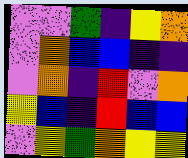[["violet", "violet", "green", "indigo", "yellow", "orange"], ["violet", "orange", "blue", "blue", "indigo", "indigo"], ["violet", "orange", "indigo", "red", "violet", "orange"], ["yellow", "blue", "indigo", "red", "blue", "blue"], ["violet", "yellow", "green", "orange", "yellow", "yellow"]]